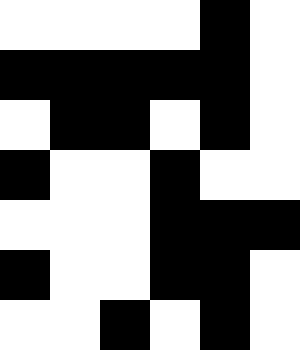[["white", "white", "white", "white", "black", "white"], ["black", "black", "black", "black", "black", "white"], ["white", "black", "black", "white", "black", "white"], ["black", "white", "white", "black", "white", "white"], ["white", "white", "white", "black", "black", "black"], ["black", "white", "white", "black", "black", "white"], ["white", "white", "black", "white", "black", "white"]]